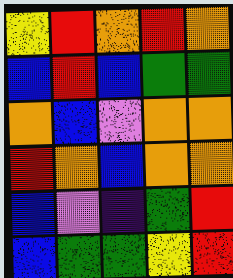[["yellow", "red", "orange", "red", "orange"], ["blue", "red", "blue", "green", "green"], ["orange", "blue", "violet", "orange", "orange"], ["red", "orange", "blue", "orange", "orange"], ["blue", "violet", "indigo", "green", "red"], ["blue", "green", "green", "yellow", "red"]]